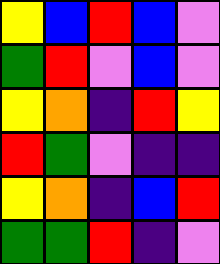[["yellow", "blue", "red", "blue", "violet"], ["green", "red", "violet", "blue", "violet"], ["yellow", "orange", "indigo", "red", "yellow"], ["red", "green", "violet", "indigo", "indigo"], ["yellow", "orange", "indigo", "blue", "red"], ["green", "green", "red", "indigo", "violet"]]